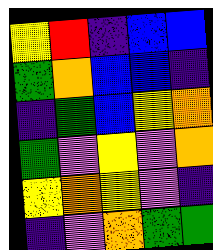[["yellow", "red", "indigo", "blue", "blue"], ["green", "orange", "blue", "blue", "indigo"], ["indigo", "green", "blue", "yellow", "orange"], ["green", "violet", "yellow", "violet", "orange"], ["yellow", "orange", "yellow", "violet", "indigo"], ["indigo", "violet", "orange", "green", "green"]]